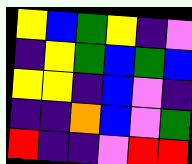[["yellow", "blue", "green", "yellow", "indigo", "violet"], ["indigo", "yellow", "green", "blue", "green", "blue"], ["yellow", "yellow", "indigo", "blue", "violet", "indigo"], ["indigo", "indigo", "orange", "blue", "violet", "green"], ["red", "indigo", "indigo", "violet", "red", "red"]]